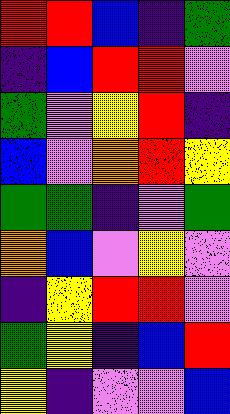[["red", "red", "blue", "indigo", "green"], ["indigo", "blue", "red", "red", "violet"], ["green", "violet", "yellow", "red", "indigo"], ["blue", "violet", "orange", "red", "yellow"], ["green", "green", "indigo", "violet", "green"], ["orange", "blue", "violet", "yellow", "violet"], ["indigo", "yellow", "red", "red", "violet"], ["green", "yellow", "indigo", "blue", "red"], ["yellow", "indigo", "violet", "violet", "blue"]]